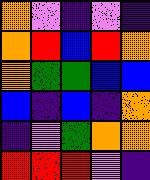[["orange", "violet", "indigo", "violet", "indigo"], ["orange", "red", "blue", "red", "orange"], ["orange", "green", "green", "blue", "blue"], ["blue", "indigo", "blue", "indigo", "orange"], ["indigo", "violet", "green", "orange", "orange"], ["red", "red", "red", "violet", "indigo"]]